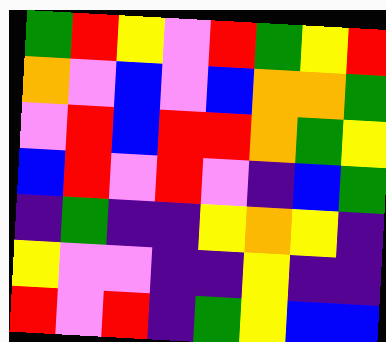[["green", "red", "yellow", "violet", "red", "green", "yellow", "red"], ["orange", "violet", "blue", "violet", "blue", "orange", "orange", "green"], ["violet", "red", "blue", "red", "red", "orange", "green", "yellow"], ["blue", "red", "violet", "red", "violet", "indigo", "blue", "green"], ["indigo", "green", "indigo", "indigo", "yellow", "orange", "yellow", "indigo"], ["yellow", "violet", "violet", "indigo", "indigo", "yellow", "indigo", "indigo"], ["red", "violet", "red", "indigo", "green", "yellow", "blue", "blue"]]